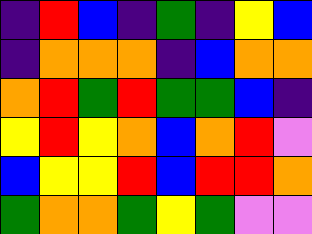[["indigo", "red", "blue", "indigo", "green", "indigo", "yellow", "blue"], ["indigo", "orange", "orange", "orange", "indigo", "blue", "orange", "orange"], ["orange", "red", "green", "red", "green", "green", "blue", "indigo"], ["yellow", "red", "yellow", "orange", "blue", "orange", "red", "violet"], ["blue", "yellow", "yellow", "red", "blue", "red", "red", "orange"], ["green", "orange", "orange", "green", "yellow", "green", "violet", "violet"]]